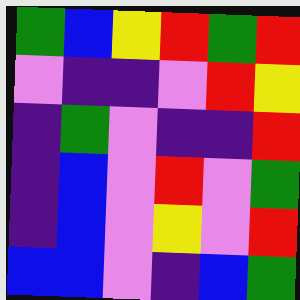[["green", "blue", "yellow", "red", "green", "red"], ["violet", "indigo", "indigo", "violet", "red", "yellow"], ["indigo", "green", "violet", "indigo", "indigo", "red"], ["indigo", "blue", "violet", "red", "violet", "green"], ["indigo", "blue", "violet", "yellow", "violet", "red"], ["blue", "blue", "violet", "indigo", "blue", "green"]]